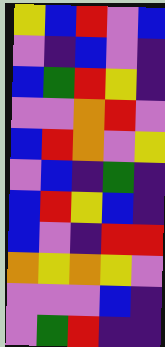[["yellow", "blue", "red", "violet", "blue"], ["violet", "indigo", "blue", "violet", "indigo"], ["blue", "green", "red", "yellow", "indigo"], ["violet", "violet", "orange", "red", "violet"], ["blue", "red", "orange", "violet", "yellow"], ["violet", "blue", "indigo", "green", "indigo"], ["blue", "red", "yellow", "blue", "indigo"], ["blue", "violet", "indigo", "red", "red"], ["orange", "yellow", "orange", "yellow", "violet"], ["violet", "violet", "violet", "blue", "indigo"], ["violet", "green", "red", "indigo", "indigo"]]